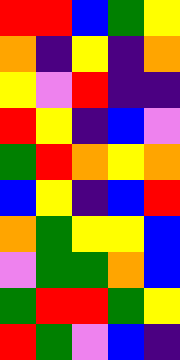[["red", "red", "blue", "green", "yellow"], ["orange", "indigo", "yellow", "indigo", "orange"], ["yellow", "violet", "red", "indigo", "indigo"], ["red", "yellow", "indigo", "blue", "violet"], ["green", "red", "orange", "yellow", "orange"], ["blue", "yellow", "indigo", "blue", "red"], ["orange", "green", "yellow", "yellow", "blue"], ["violet", "green", "green", "orange", "blue"], ["green", "red", "red", "green", "yellow"], ["red", "green", "violet", "blue", "indigo"]]